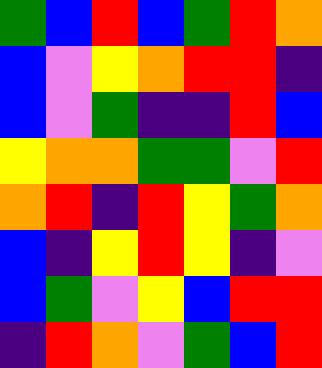[["green", "blue", "red", "blue", "green", "red", "orange"], ["blue", "violet", "yellow", "orange", "red", "red", "indigo"], ["blue", "violet", "green", "indigo", "indigo", "red", "blue"], ["yellow", "orange", "orange", "green", "green", "violet", "red"], ["orange", "red", "indigo", "red", "yellow", "green", "orange"], ["blue", "indigo", "yellow", "red", "yellow", "indigo", "violet"], ["blue", "green", "violet", "yellow", "blue", "red", "red"], ["indigo", "red", "orange", "violet", "green", "blue", "red"]]